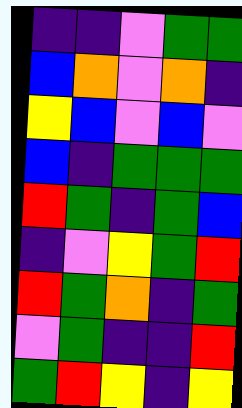[["indigo", "indigo", "violet", "green", "green"], ["blue", "orange", "violet", "orange", "indigo"], ["yellow", "blue", "violet", "blue", "violet"], ["blue", "indigo", "green", "green", "green"], ["red", "green", "indigo", "green", "blue"], ["indigo", "violet", "yellow", "green", "red"], ["red", "green", "orange", "indigo", "green"], ["violet", "green", "indigo", "indigo", "red"], ["green", "red", "yellow", "indigo", "yellow"]]